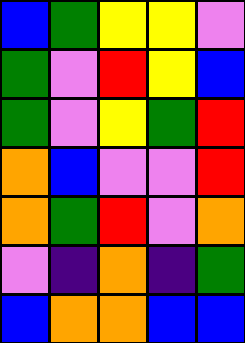[["blue", "green", "yellow", "yellow", "violet"], ["green", "violet", "red", "yellow", "blue"], ["green", "violet", "yellow", "green", "red"], ["orange", "blue", "violet", "violet", "red"], ["orange", "green", "red", "violet", "orange"], ["violet", "indigo", "orange", "indigo", "green"], ["blue", "orange", "orange", "blue", "blue"]]